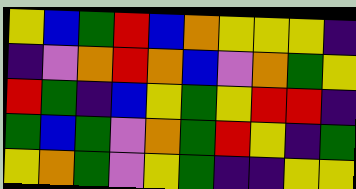[["yellow", "blue", "green", "red", "blue", "orange", "yellow", "yellow", "yellow", "indigo"], ["indigo", "violet", "orange", "red", "orange", "blue", "violet", "orange", "green", "yellow"], ["red", "green", "indigo", "blue", "yellow", "green", "yellow", "red", "red", "indigo"], ["green", "blue", "green", "violet", "orange", "green", "red", "yellow", "indigo", "green"], ["yellow", "orange", "green", "violet", "yellow", "green", "indigo", "indigo", "yellow", "yellow"]]